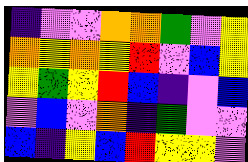[["indigo", "violet", "violet", "orange", "orange", "green", "violet", "yellow"], ["orange", "yellow", "orange", "yellow", "red", "violet", "blue", "yellow"], ["yellow", "green", "yellow", "red", "blue", "indigo", "violet", "blue"], ["violet", "blue", "violet", "orange", "indigo", "green", "violet", "violet"], ["blue", "indigo", "yellow", "blue", "red", "yellow", "yellow", "violet"]]